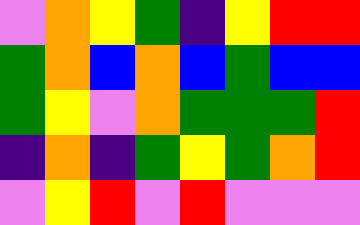[["violet", "orange", "yellow", "green", "indigo", "yellow", "red", "red"], ["green", "orange", "blue", "orange", "blue", "green", "blue", "blue"], ["green", "yellow", "violet", "orange", "green", "green", "green", "red"], ["indigo", "orange", "indigo", "green", "yellow", "green", "orange", "red"], ["violet", "yellow", "red", "violet", "red", "violet", "violet", "violet"]]